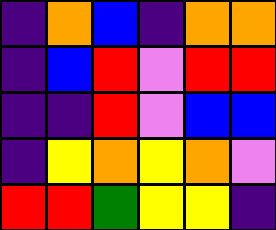[["indigo", "orange", "blue", "indigo", "orange", "orange"], ["indigo", "blue", "red", "violet", "red", "red"], ["indigo", "indigo", "red", "violet", "blue", "blue"], ["indigo", "yellow", "orange", "yellow", "orange", "violet"], ["red", "red", "green", "yellow", "yellow", "indigo"]]